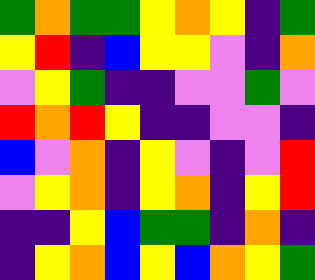[["green", "orange", "green", "green", "yellow", "orange", "yellow", "indigo", "green"], ["yellow", "red", "indigo", "blue", "yellow", "yellow", "violet", "indigo", "orange"], ["violet", "yellow", "green", "indigo", "indigo", "violet", "violet", "green", "violet"], ["red", "orange", "red", "yellow", "indigo", "indigo", "violet", "violet", "indigo"], ["blue", "violet", "orange", "indigo", "yellow", "violet", "indigo", "violet", "red"], ["violet", "yellow", "orange", "indigo", "yellow", "orange", "indigo", "yellow", "red"], ["indigo", "indigo", "yellow", "blue", "green", "green", "indigo", "orange", "indigo"], ["indigo", "yellow", "orange", "blue", "yellow", "blue", "orange", "yellow", "green"]]